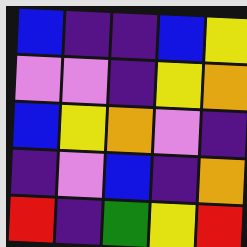[["blue", "indigo", "indigo", "blue", "yellow"], ["violet", "violet", "indigo", "yellow", "orange"], ["blue", "yellow", "orange", "violet", "indigo"], ["indigo", "violet", "blue", "indigo", "orange"], ["red", "indigo", "green", "yellow", "red"]]